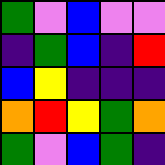[["green", "violet", "blue", "violet", "violet"], ["indigo", "green", "blue", "indigo", "red"], ["blue", "yellow", "indigo", "indigo", "indigo"], ["orange", "red", "yellow", "green", "orange"], ["green", "violet", "blue", "green", "indigo"]]